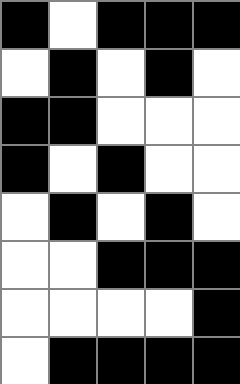[["black", "white", "black", "black", "black"], ["white", "black", "white", "black", "white"], ["black", "black", "white", "white", "white"], ["black", "white", "black", "white", "white"], ["white", "black", "white", "black", "white"], ["white", "white", "black", "black", "black"], ["white", "white", "white", "white", "black"], ["white", "black", "black", "black", "black"]]